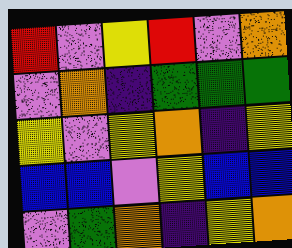[["red", "violet", "yellow", "red", "violet", "orange"], ["violet", "orange", "indigo", "green", "green", "green"], ["yellow", "violet", "yellow", "orange", "indigo", "yellow"], ["blue", "blue", "violet", "yellow", "blue", "blue"], ["violet", "green", "orange", "indigo", "yellow", "orange"]]